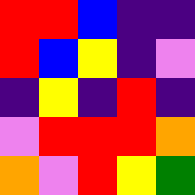[["red", "red", "blue", "indigo", "indigo"], ["red", "blue", "yellow", "indigo", "violet"], ["indigo", "yellow", "indigo", "red", "indigo"], ["violet", "red", "red", "red", "orange"], ["orange", "violet", "red", "yellow", "green"]]